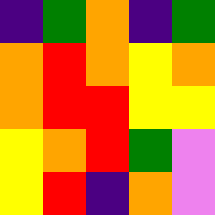[["indigo", "green", "orange", "indigo", "green"], ["orange", "red", "orange", "yellow", "orange"], ["orange", "red", "red", "yellow", "yellow"], ["yellow", "orange", "red", "green", "violet"], ["yellow", "red", "indigo", "orange", "violet"]]